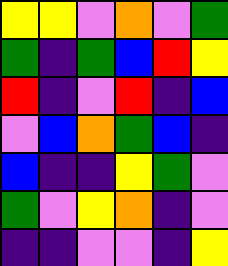[["yellow", "yellow", "violet", "orange", "violet", "green"], ["green", "indigo", "green", "blue", "red", "yellow"], ["red", "indigo", "violet", "red", "indigo", "blue"], ["violet", "blue", "orange", "green", "blue", "indigo"], ["blue", "indigo", "indigo", "yellow", "green", "violet"], ["green", "violet", "yellow", "orange", "indigo", "violet"], ["indigo", "indigo", "violet", "violet", "indigo", "yellow"]]